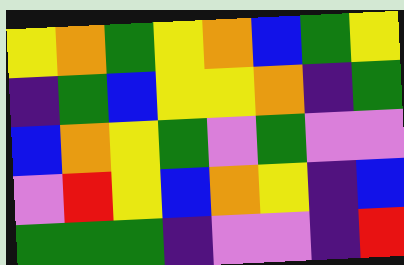[["yellow", "orange", "green", "yellow", "orange", "blue", "green", "yellow"], ["indigo", "green", "blue", "yellow", "yellow", "orange", "indigo", "green"], ["blue", "orange", "yellow", "green", "violet", "green", "violet", "violet"], ["violet", "red", "yellow", "blue", "orange", "yellow", "indigo", "blue"], ["green", "green", "green", "indigo", "violet", "violet", "indigo", "red"]]